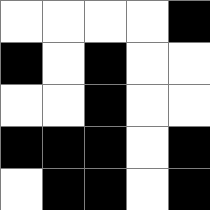[["white", "white", "white", "white", "black"], ["black", "white", "black", "white", "white"], ["white", "white", "black", "white", "white"], ["black", "black", "black", "white", "black"], ["white", "black", "black", "white", "black"]]